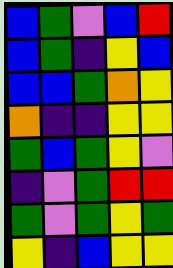[["blue", "green", "violet", "blue", "red"], ["blue", "green", "indigo", "yellow", "blue"], ["blue", "blue", "green", "orange", "yellow"], ["orange", "indigo", "indigo", "yellow", "yellow"], ["green", "blue", "green", "yellow", "violet"], ["indigo", "violet", "green", "red", "red"], ["green", "violet", "green", "yellow", "green"], ["yellow", "indigo", "blue", "yellow", "yellow"]]